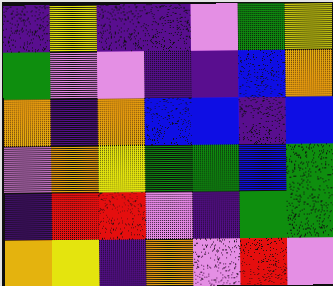[["indigo", "yellow", "indigo", "indigo", "violet", "green", "yellow"], ["green", "violet", "violet", "indigo", "indigo", "blue", "orange"], ["orange", "indigo", "orange", "blue", "blue", "indigo", "blue"], ["violet", "orange", "yellow", "green", "green", "blue", "green"], ["indigo", "red", "red", "violet", "indigo", "green", "green"], ["orange", "yellow", "indigo", "orange", "violet", "red", "violet"]]